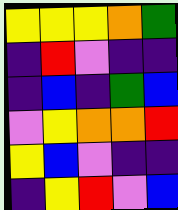[["yellow", "yellow", "yellow", "orange", "green"], ["indigo", "red", "violet", "indigo", "indigo"], ["indigo", "blue", "indigo", "green", "blue"], ["violet", "yellow", "orange", "orange", "red"], ["yellow", "blue", "violet", "indigo", "indigo"], ["indigo", "yellow", "red", "violet", "blue"]]